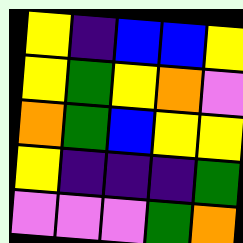[["yellow", "indigo", "blue", "blue", "yellow"], ["yellow", "green", "yellow", "orange", "violet"], ["orange", "green", "blue", "yellow", "yellow"], ["yellow", "indigo", "indigo", "indigo", "green"], ["violet", "violet", "violet", "green", "orange"]]